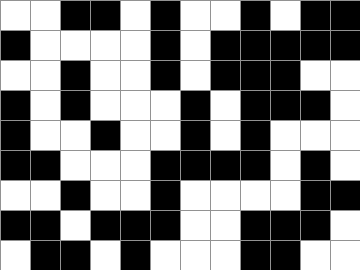[["white", "white", "black", "black", "white", "black", "white", "white", "black", "white", "black", "black"], ["black", "white", "white", "white", "white", "black", "white", "black", "black", "black", "black", "black"], ["white", "white", "black", "white", "white", "black", "white", "black", "black", "black", "white", "white"], ["black", "white", "black", "white", "white", "white", "black", "white", "black", "black", "black", "white"], ["black", "white", "white", "black", "white", "white", "black", "white", "black", "white", "white", "white"], ["black", "black", "white", "white", "white", "black", "black", "black", "black", "white", "black", "white"], ["white", "white", "black", "white", "white", "black", "white", "white", "white", "white", "black", "black"], ["black", "black", "white", "black", "black", "black", "white", "white", "black", "black", "black", "white"], ["white", "black", "black", "white", "black", "white", "white", "white", "black", "black", "white", "white"]]